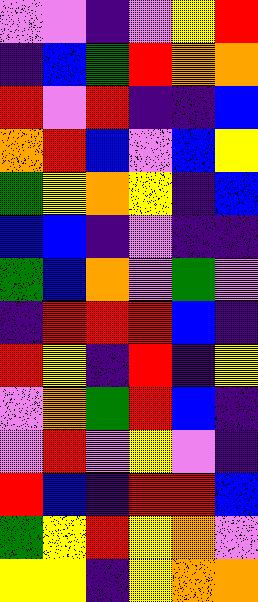[["violet", "violet", "indigo", "violet", "yellow", "red"], ["indigo", "blue", "green", "red", "orange", "orange"], ["red", "violet", "red", "indigo", "indigo", "blue"], ["orange", "red", "blue", "violet", "blue", "yellow"], ["green", "yellow", "orange", "yellow", "indigo", "blue"], ["blue", "blue", "indigo", "violet", "indigo", "indigo"], ["green", "blue", "orange", "violet", "green", "violet"], ["indigo", "red", "red", "red", "blue", "indigo"], ["red", "yellow", "indigo", "red", "indigo", "yellow"], ["violet", "orange", "green", "red", "blue", "indigo"], ["violet", "red", "violet", "yellow", "violet", "indigo"], ["red", "blue", "indigo", "red", "red", "blue"], ["green", "yellow", "red", "yellow", "orange", "violet"], ["yellow", "yellow", "indigo", "yellow", "orange", "orange"]]